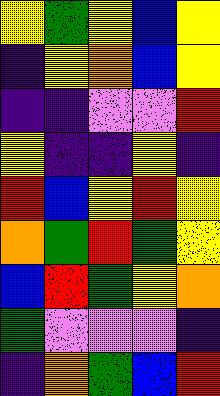[["yellow", "green", "yellow", "blue", "yellow"], ["indigo", "yellow", "orange", "blue", "yellow"], ["indigo", "indigo", "violet", "violet", "red"], ["yellow", "indigo", "indigo", "yellow", "indigo"], ["red", "blue", "yellow", "red", "yellow"], ["orange", "green", "red", "green", "yellow"], ["blue", "red", "green", "yellow", "orange"], ["green", "violet", "violet", "violet", "indigo"], ["indigo", "orange", "green", "blue", "red"]]